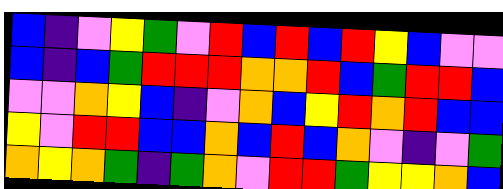[["blue", "indigo", "violet", "yellow", "green", "violet", "red", "blue", "red", "blue", "red", "yellow", "blue", "violet", "violet"], ["blue", "indigo", "blue", "green", "red", "red", "red", "orange", "orange", "red", "blue", "green", "red", "red", "blue"], ["violet", "violet", "orange", "yellow", "blue", "indigo", "violet", "orange", "blue", "yellow", "red", "orange", "red", "blue", "blue"], ["yellow", "violet", "red", "red", "blue", "blue", "orange", "blue", "red", "blue", "orange", "violet", "indigo", "violet", "green"], ["orange", "yellow", "orange", "green", "indigo", "green", "orange", "violet", "red", "red", "green", "yellow", "yellow", "orange", "blue"]]